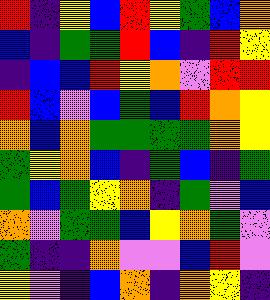[["red", "indigo", "yellow", "blue", "red", "yellow", "green", "blue", "orange"], ["blue", "indigo", "green", "green", "red", "blue", "indigo", "red", "yellow"], ["indigo", "blue", "blue", "red", "yellow", "orange", "violet", "red", "red"], ["red", "blue", "violet", "blue", "green", "blue", "red", "orange", "yellow"], ["orange", "blue", "orange", "green", "green", "green", "green", "orange", "yellow"], ["green", "yellow", "orange", "blue", "indigo", "green", "blue", "indigo", "green"], ["green", "blue", "green", "yellow", "orange", "indigo", "green", "violet", "blue"], ["orange", "violet", "green", "green", "blue", "yellow", "orange", "green", "violet"], ["green", "indigo", "indigo", "orange", "violet", "violet", "blue", "red", "violet"], ["yellow", "violet", "indigo", "blue", "orange", "indigo", "orange", "yellow", "indigo"]]